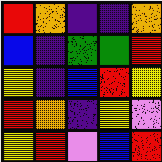[["red", "orange", "indigo", "indigo", "orange"], ["blue", "indigo", "green", "green", "red"], ["yellow", "indigo", "blue", "red", "yellow"], ["red", "orange", "indigo", "yellow", "violet"], ["yellow", "red", "violet", "blue", "red"]]